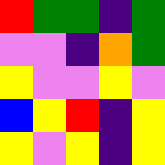[["red", "green", "green", "indigo", "green"], ["violet", "violet", "indigo", "orange", "green"], ["yellow", "violet", "violet", "yellow", "violet"], ["blue", "yellow", "red", "indigo", "yellow"], ["yellow", "violet", "yellow", "indigo", "yellow"]]